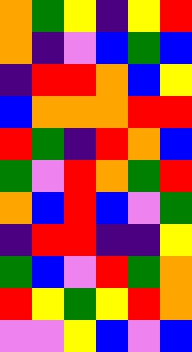[["orange", "green", "yellow", "indigo", "yellow", "red"], ["orange", "indigo", "violet", "blue", "green", "blue"], ["indigo", "red", "red", "orange", "blue", "yellow"], ["blue", "orange", "orange", "orange", "red", "red"], ["red", "green", "indigo", "red", "orange", "blue"], ["green", "violet", "red", "orange", "green", "red"], ["orange", "blue", "red", "blue", "violet", "green"], ["indigo", "red", "red", "indigo", "indigo", "yellow"], ["green", "blue", "violet", "red", "green", "orange"], ["red", "yellow", "green", "yellow", "red", "orange"], ["violet", "violet", "yellow", "blue", "violet", "blue"]]